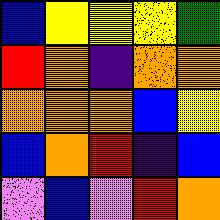[["blue", "yellow", "yellow", "yellow", "green"], ["red", "orange", "indigo", "orange", "orange"], ["orange", "orange", "orange", "blue", "yellow"], ["blue", "orange", "red", "indigo", "blue"], ["violet", "blue", "violet", "red", "orange"]]